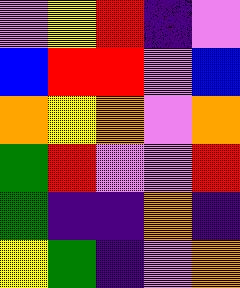[["violet", "yellow", "red", "indigo", "violet"], ["blue", "red", "red", "violet", "blue"], ["orange", "yellow", "orange", "violet", "orange"], ["green", "red", "violet", "violet", "red"], ["green", "indigo", "indigo", "orange", "indigo"], ["yellow", "green", "indigo", "violet", "orange"]]